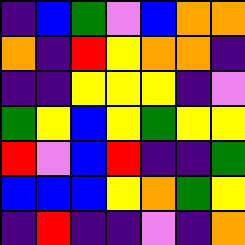[["indigo", "blue", "green", "violet", "blue", "orange", "orange"], ["orange", "indigo", "red", "yellow", "orange", "orange", "indigo"], ["indigo", "indigo", "yellow", "yellow", "yellow", "indigo", "violet"], ["green", "yellow", "blue", "yellow", "green", "yellow", "yellow"], ["red", "violet", "blue", "red", "indigo", "indigo", "green"], ["blue", "blue", "blue", "yellow", "orange", "green", "yellow"], ["indigo", "red", "indigo", "indigo", "violet", "indigo", "orange"]]